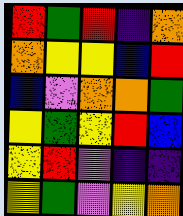[["red", "green", "red", "indigo", "orange"], ["orange", "yellow", "yellow", "blue", "red"], ["blue", "violet", "orange", "orange", "green"], ["yellow", "green", "yellow", "red", "blue"], ["yellow", "red", "violet", "indigo", "indigo"], ["yellow", "green", "violet", "yellow", "orange"]]